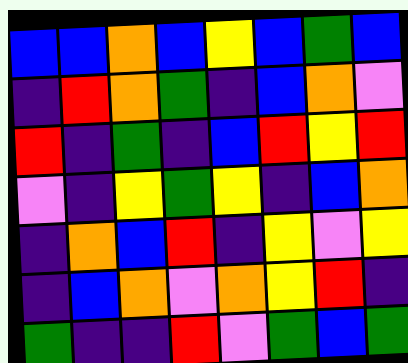[["blue", "blue", "orange", "blue", "yellow", "blue", "green", "blue"], ["indigo", "red", "orange", "green", "indigo", "blue", "orange", "violet"], ["red", "indigo", "green", "indigo", "blue", "red", "yellow", "red"], ["violet", "indigo", "yellow", "green", "yellow", "indigo", "blue", "orange"], ["indigo", "orange", "blue", "red", "indigo", "yellow", "violet", "yellow"], ["indigo", "blue", "orange", "violet", "orange", "yellow", "red", "indigo"], ["green", "indigo", "indigo", "red", "violet", "green", "blue", "green"]]